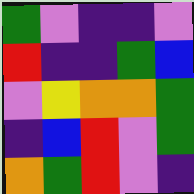[["green", "violet", "indigo", "indigo", "violet"], ["red", "indigo", "indigo", "green", "blue"], ["violet", "yellow", "orange", "orange", "green"], ["indigo", "blue", "red", "violet", "green"], ["orange", "green", "red", "violet", "indigo"]]